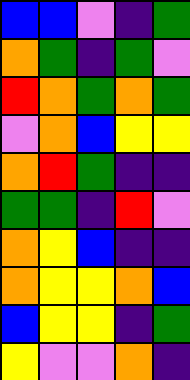[["blue", "blue", "violet", "indigo", "green"], ["orange", "green", "indigo", "green", "violet"], ["red", "orange", "green", "orange", "green"], ["violet", "orange", "blue", "yellow", "yellow"], ["orange", "red", "green", "indigo", "indigo"], ["green", "green", "indigo", "red", "violet"], ["orange", "yellow", "blue", "indigo", "indigo"], ["orange", "yellow", "yellow", "orange", "blue"], ["blue", "yellow", "yellow", "indigo", "green"], ["yellow", "violet", "violet", "orange", "indigo"]]